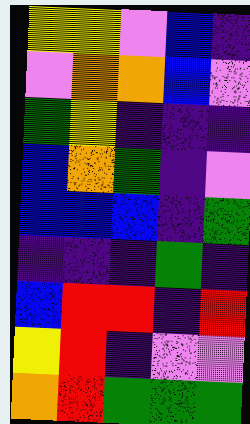[["yellow", "yellow", "violet", "blue", "indigo"], ["violet", "orange", "orange", "blue", "violet"], ["green", "yellow", "indigo", "indigo", "indigo"], ["blue", "orange", "green", "indigo", "violet"], ["blue", "blue", "blue", "indigo", "green"], ["indigo", "indigo", "indigo", "green", "indigo"], ["blue", "red", "red", "indigo", "red"], ["yellow", "red", "indigo", "violet", "violet"], ["orange", "red", "green", "green", "green"]]